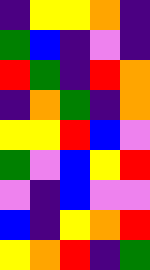[["indigo", "yellow", "yellow", "orange", "indigo"], ["green", "blue", "indigo", "violet", "indigo"], ["red", "green", "indigo", "red", "orange"], ["indigo", "orange", "green", "indigo", "orange"], ["yellow", "yellow", "red", "blue", "violet"], ["green", "violet", "blue", "yellow", "red"], ["violet", "indigo", "blue", "violet", "violet"], ["blue", "indigo", "yellow", "orange", "red"], ["yellow", "orange", "red", "indigo", "green"]]